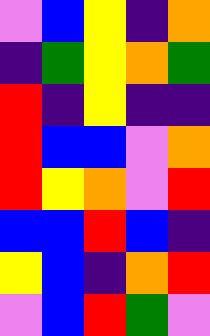[["violet", "blue", "yellow", "indigo", "orange"], ["indigo", "green", "yellow", "orange", "green"], ["red", "indigo", "yellow", "indigo", "indigo"], ["red", "blue", "blue", "violet", "orange"], ["red", "yellow", "orange", "violet", "red"], ["blue", "blue", "red", "blue", "indigo"], ["yellow", "blue", "indigo", "orange", "red"], ["violet", "blue", "red", "green", "violet"]]